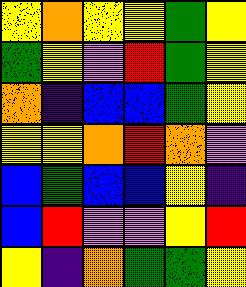[["yellow", "orange", "yellow", "yellow", "green", "yellow"], ["green", "yellow", "violet", "red", "green", "yellow"], ["orange", "indigo", "blue", "blue", "green", "yellow"], ["yellow", "yellow", "orange", "red", "orange", "violet"], ["blue", "green", "blue", "blue", "yellow", "indigo"], ["blue", "red", "violet", "violet", "yellow", "red"], ["yellow", "indigo", "orange", "green", "green", "yellow"]]